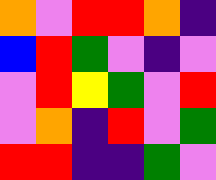[["orange", "violet", "red", "red", "orange", "indigo"], ["blue", "red", "green", "violet", "indigo", "violet"], ["violet", "red", "yellow", "green", "violet", "red"], ["violet", "orange", "indigo", "red", "violet", "green"], ["red", "red", "indigo", "indigo", "green", "violet"]]